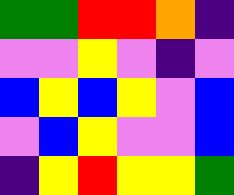[["green", "green", "red", "red", "orange", "indigo"], ["violet", "violet", "yellow", "violet", "indigo", "violet"], ["blue", "yellow", "blue", "yellow", "violet", "blue"], ["violet", "blue", "yellow", "violet", "violet", "blue"], ["indigo", "yellow", "red", "yellow", "yellow", "green"]]